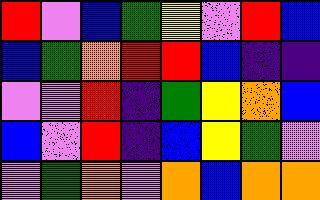[["red", "violet", "blue", "green", "yellow", "violet", "red", "blue"], ["blue", "green", "orange", "red", "red", "blue", "indigo", "indigo"], ["violet", "violet", "red", "indigo", "green", "yellow", "orange", "blue"], ["blue", "violet", "red", "indigo", "blue", "yellow", "green", "violet"], ["violet", "green", "orange", "violet", "orange", "blue", "orange", "orange"]]